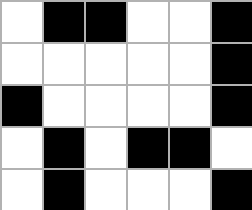[["white", "black", "black", "white", "white", "black"], ["white", "white", "white", "white", "white", "black"], ["black", "white", "white", "white", "white", "black"], ["white", "black", "white", "black", "black", "white"], ["white", "black", "white", "white", "white", "black"]]